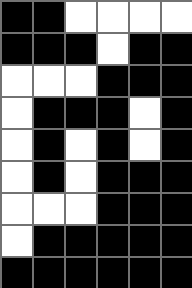[["black", "black", "white", "white", "white", "white"], ["black", "black", "black", "white", "black", "black"], ["white", "white", "white", "black", "black", "black"], ["white", "black", "black", "black", "white", "black"], ["white", "black", "white", "black", "white", "black"], ["white", "black", "white", "black", "black", "black"], ["white", "white", "white", "black", "black", "black"], ["white", "black", "black", "black", "black", "black"], ["black", "black", "black", "black", "black", "black"]]